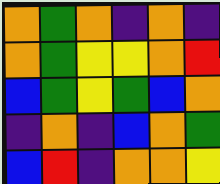[["orange", "green", "orange", "indigo", "orange", "indigo"], ["orange", "green", "yellow", "yellow", "orange", "red"], ["blue", "green", "yellow", "green", "blue", "orange"], ["indigo", "orange", "indigo", "blue", "orange", "green"], ["blue", "red", "indigo", "orange", "orange", "yellow"]]